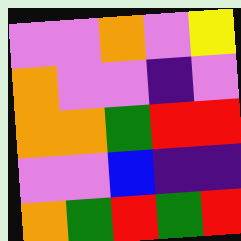[["violet", "violet", "orange", "violet", "yellow"], ["orange", "violet", "violet", "indigo", "violet"], ["orange", "orange", "green", "red", "red"], ["violet", "violet", "blue", "indigo", "indigo"], ["orange", "green", "red", "green", "red"]]